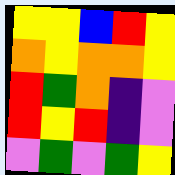[["yellow", "yellow", "blue", "red", "yellow"], ["orange", "yellow", "orange", "orange", "yellow"], ["red", "green", "orange", "indigo", "violet"], ["red", "yellow", "red", "indigo", "violet"], ["violet", "green", "violet", "green", "yellow"]]